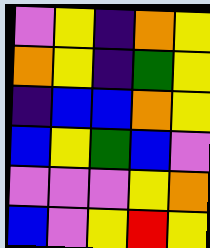[["violet", "yellow", "indigo", "orange", "yellow"], ["orange", "yellow", "indigo", "green", "yellow"], ["indigo", "blue", "blue", "orange", "yellow"], ["blue", "yellow", "green", "blue", "violet"], ["violet", "violet", "violet", "yellow", "orange"], ["blue", "violet", "yellow", "red", "yellow"]]